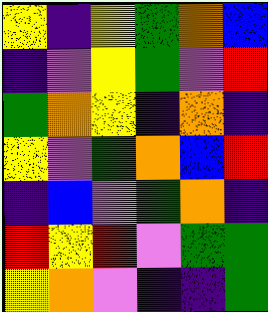[["yellow", "indigo", "yellow", "green", "orange", "blue"], ["indigo", "violet", "yellow", "green", "violet", "red"], ["green", "orange", "yellow", "indigo", "orange", "indigo"], ["yellow", "violet", "green", "orange", "blue", "red"], ["indigo", "blue", "violet", "green", "orange", "indigo"], ["red", "yellow", "red", "violet", "green", "green"], ["yellow", "orange", "violet", "indigo", "indigo", "green"]]